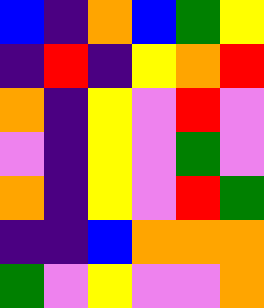[["blue", "indigo", "orange", "blue", "green", "yellow"], ["indigo", "red", "indigo", "yellow", "orange", "red"], ["orange", "indigo", "yellow", "violet", "red", "violet"], ["violet", "indigo", "yellow", "violet", "green", "violet"], ["orange", "indigo", "yellow", "violet", "red", "green"], ["indigo", "indigo", "blue", "orange", "orange", "orange"], ["green", "violet", "yellow", "violet", "violet", "orange"]]